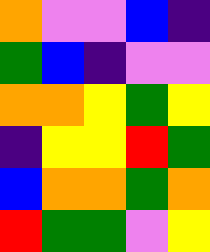[["orange", "violet", "violet", "blue", "indigo"], ["green", "blue", "indigo", "violet", "violet"], ["orange", "orange", "yellow", "green", "yellow"], ["indigo", "yellow", "yellow", "red", "green"], ["blue", "orange", "orange", "green", "orange"], ["red", "green", "green", "violet", "yellow"]]